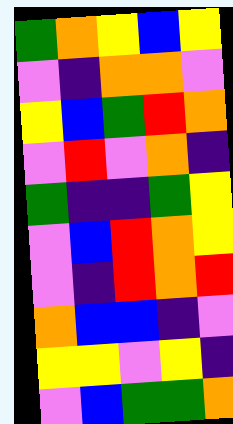[["green", "orange", "yellow", "blue", "yellow"], ["violet", "indigo", "orange", "orange", "violet"], ["yellow", "blue", "green", "red", "orange"], ["violet", "red", "violet", "orange", "indigo"], ["green", "indigo", "indigo", "green", "yellow"], ["violet", "blue", "red", "orange", "yellow"], ["violet", "indigo", "red", "orange", "red"], ["orange", "blue", "blue", "indigo", "violet"], ["yellow", "yellow", "violet", "yellow", "indigo"], ["violet", "blue", "green", "green", "orange"]]